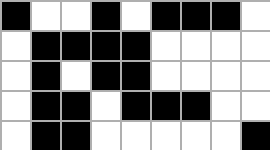[["black", "white", "white", "black", "white", "black", "black", "black", "white"], ["white", "black", "black", "black", "black", "white", "white", "white", "white"], ["white", "black", "white", "black", "black", "white", "white", "white", "white"], ["white", "black", "black", "white", "black", "black", "black", "white", "white"], ["white", "black", "black", "white", "white", "white", "white", "white", "black"]]